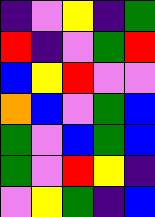[["indigo", "violet", "yellow", "indigo", "green"], ["red", "indigo", "violet", "green", "red"], ["blue", "yellow", "red", "violet", "violet"], ["orange", "blue", "violet", "green", "blue"], ["green", "violet", "blue", "green", "blue"], ["green", "violet", "red", "yellow", "indigo"], ["violet", "yellow", "green", "indigo", "blue"]]